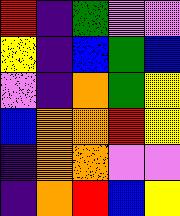[["red", "indigo", "green", "violet", "violet"], ["yellow", "indigo", "blue", "green", "blue"], ["violet", "indigo", "orange", "green", "yellow"], ["blue", "orange", "orange", "red", "yellow"], ["indigo", "orange", "orange", "violet", "violet"], ["indigo", "orange", "red", "blue", "yellow"]]